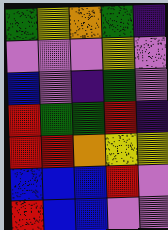[["green", "yellow", "orange", "green", "indigo"], ["violet", "violet", "violet", "yellow", "violet"], ["blue", "violet", "indigo", "green", "violet"], ["red", "green", "green", "red", "indigo"], ["red", "red", "orange", "yellow", "yellow"], ["blue", "blue", "blue", "red", "violet"], ["red", "blue", "blue", "violet", "violet"]]